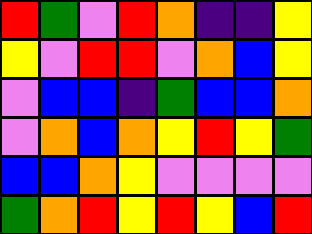[["red", "green", "violet", "red", "orange", "indigo", "indigo", "yellow"], ["yellow", "violet", "red", "red", "violet", "orange", "blue", "yellow"], ["violet", "blue", "blue", "indigo", "green", "blue", "blue", "orange"], ["violet", "orange", "blue", "orange", "yellow", "red", "yellow", "green"], ["blue", "blue", "orange", "yellow", "violet", "violet", "violet", "violet"], ["green", "orange", "red", "yellow", "red", "yellow", "blue", "red"]]